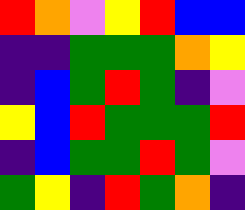[["red", "orange", "violet", "yellow", "red", "blue", "blue"], ["indigo", "indigo", "green", "green", "green", "orange", "yellow"], ["indigo", "blue", "green", "red", "green", "indigo", "violet"], ["yellow", "blue", "red", "green", "green", "green", "red"], ["indigo", "blue", "green", "green", "red", "green", "violet"], ["green", "yellow", "indigo", "red", "green", "orange", "indigo"]]